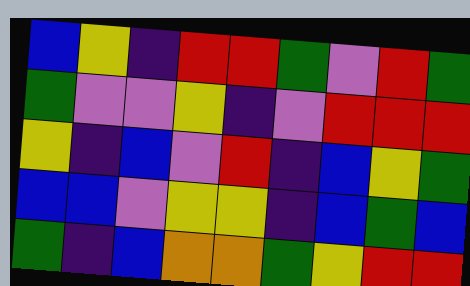[["blue", "yellow", "indigo", "red", "red", "green", "violet", "red", "green"], ["green", "violet", "violet", "yellow", "indigo", "violet", "red", "red", "red"], ["yellow", "indigo", "blue", "violet", "red", "indigo", "blue", "yellow", "green"], ["blue", "blue", "violet", "yellow", "yellow", "indigo", "blue", "green", "blue"], ["green", "indigo", "blue", "orange", "orange", "green", "yellow", "red", "red"]]